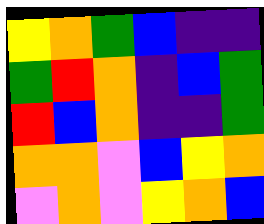[["yellow", "orange", "green", "blue", "indigo", "indigo"], ["green", "red", "orange", "indigo", "blue", "green"], ["red", "blue", "orange", "indigo", "indigo", "green"], ["orange", "orange", "violet", "blue", "yellow", "orange"], ["violet", "orange", "violet", "yellow", "orange", "blue"]]